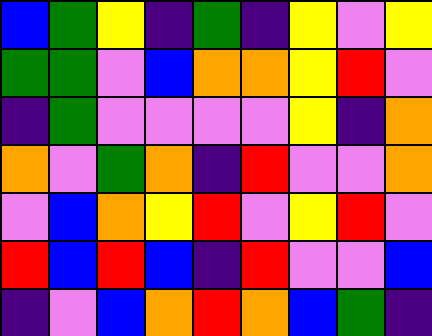[["blue", "green", "yellow", "indigo", "green", "indigo", "yellow", "violet", "yellow"], ["green", "green", "violet", "blue", "orange", "orange", "yellow", "red", "violet"], ["indigo", "green", "violet", "violet", "violet", "violet", "yellow", "indigo", "orange"], ["orange", "violet", "green", "orange", "indigo", "red", "violet", "violet", "orange"], ["violet", "blue", "orange", "yellow", "red", "violet", "yellow", "red", "violet"], ["red", "blue", "red", "blue", "indigo", "red", "violet", "violet", "blue"], ["indigo", "violet", "blue", "orange", "red", "orange", "blue", "green", "indigo"]]